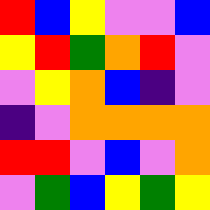[["red", "blue", "yellow", "violet", "violet", "blue"], ["yellow", "red", "green", "orange", "red", "violet"], ["violet", "yellow", "orange", "blue", "indigo", "violet"], ["indigo", "violet", "orange", "orange", "orange", "orange"], ["red", "red", "violet", "blue", "violet", "orange"], ["violet", "green", "blue", "yellow", "green", "yellow"]]